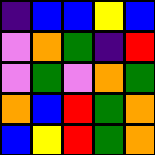[["indigo", "blue", "blue", "yellow", "blue"], ["violet", "orange", "green", "indigo", "red"], ["violet", "green", "violet", "orange", "green"], ["orange", "blue", "red", "green", "orange"], ["blue", "yellow", "red", "green", "orange"]]